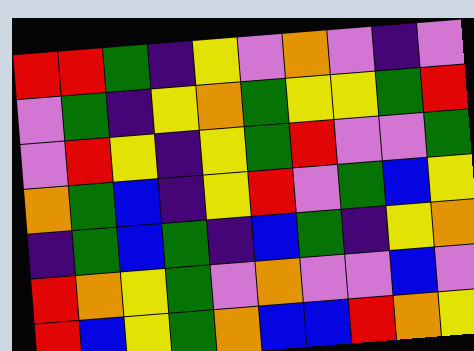[["red", "red", "green", "indigo", "yellow", "violet", "orange", "violet", "indigo", "violet"], ["violet", "green", "indigo", "yellow", "orange", "green", "yellow", "yellow", "green", "red"], ["violet", "red", "yellow", "indigo", "yellow", "green", "red", "violet", "violet", "green"], ["orange", "green", "blue", "indigo", "yellow", "red", "violet", "green", "blue", "yellow"], ["indigo", "green", "blue", "green", "indigo", "blue", "green", "indigo", "yellow", "orange"], ["red", "orange", "yellow", "green", "violet", "orange", "violet", "violet", "blue", "violet"], ["red", "blue", "yellow", "green", "orange", "blue", "blue", "red", "orange", "yellow"]]